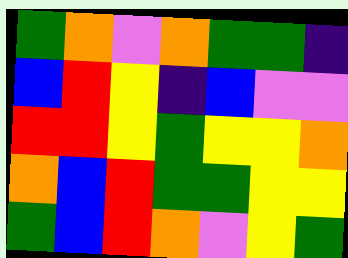[["green", "orange", "violet", "orange", "green", "green", "indigo"], ["blue", "red", "yellow", "indigo", "blue", "violet", "violet"], ["red", "red", "yellow", "green", "yellow", "yellow", "orange"], ["orange", "blue", "red", "green", "green", "yellow", "yellow"], ["green", "blue", "red", "orange", "violet", "yellow", "green"]]